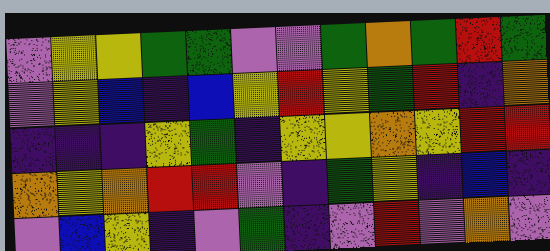[["violet", "yellow", "yellow", "green", "green", "violet", "violet", "green", "orange", "green", "red", "green"], ["violet", "yellow", "blue", "indigo", "blue", "yellow", "red", "yellow", "green", "red", "indigo", "orange"], ["indigo", "indigo", "indigo", "yellow", "green", "indigo", "yellow", "yellow", "orange", "yellow", "red", "red"], ["orange", "yellow", "orange", "red", "red", "violet", "indigo", "green", "yellow", "indigo", "blue", "indigo"], ["violet", "blue", "yellow", "indigo", "violet", "green", "indigo", "violet", "red", "violet", "orange", "violet"]]